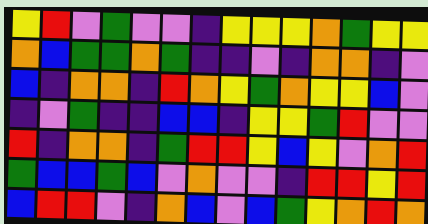[["yellow", "red", "violet", "green", "violet", "violet", "indigo", "yellow", "yellow", "yellow", "orange", "green", "yellow", "yellow"], ["orange", "blue", "green", "green", "orange", "green", "indigo", "indigo", "violet", "indigo", "orange", "orange", "indigo", "violet"], ["blue", "indigo", "orange", "orange", "indigo", "red", "orange", "yellow", "green", "orange", "yellow", "yellow", "blue", "violet"], ["indigo", "violet", "green", "indigo", "indigo", "blue", "blue", "indigo", "yellow", "yellow", "green", "red", "violet", "violet"], ["red", "indigo", "orange", "orange", "indigo", "green", "red", "red", "yellow", "blue", "yellow", "violet", "orange", "red"], ["green", "blue", "blue", "green", "blue", "violet", "orange", "violet", "violet", "indigo", "red", "red", "yellow", "red"], ["blue", "red", "red", "violet", "indigo", "orange", "blue", "violet", "blue", "green", "yellow", "orange", "red", "orange"]]